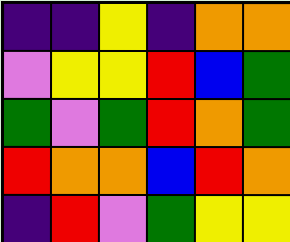[["indigo", "indigo", "yellow", "indigo", "orange", "orange"], ["violet", "yellow", "yellow", "red", "blue", "green"], ["green", "violet", "green", "red", "orange", "green"], ["red", "orange", "orange", "blue", "red", "orange"], ["indigo", "red", "violet", "green", "yellow", "yellow"]]